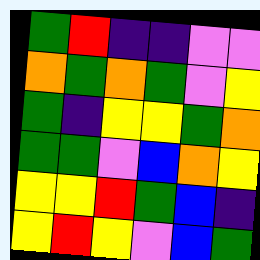[["green", "red", "indigo", "indigo", "violet", "violet"], ["orange", "green", "orange", "green", "violet", "yellow"], ["green", "indigo", "yellow", "yellow", "green", "orange"], ["green", "green", "violet", "blue", "orange", "yellow"], ["yellow", "yellow", "red", "green", "blue", "indigo"], ["yellow", "red", "yellow", "violet", "blue", "green"]]